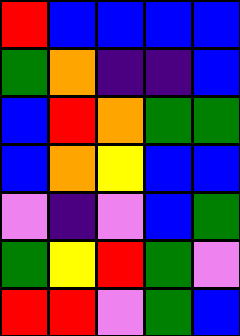[["red", "blue", "blue", "blue", "blue"], ["green", "orange", "indigo", "indigo", "blue"], ["blue", "red", "orange", "green", "green"], ["blue", "orange", "yellow", "blue", "blue"], ["violet", "indigo", "violet", "blue", "green"], ["green", "yellow", "red", "green", "violet"], ["red", "red", "violet", "green", "blue"]]